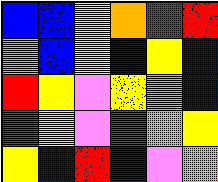[["blue", "blue", "yellow", "orange", "green", "red"], ["violet", "blue", "yellow", "blue", "yellow", "blue"], ["red", "yellow", "violet", "yellow", "orange", "blue"], ["green", "yellow", "violet", "green", "orange", "yellow"], ["yellow", "blue", "red", "indigo", "violet", "orange"]]